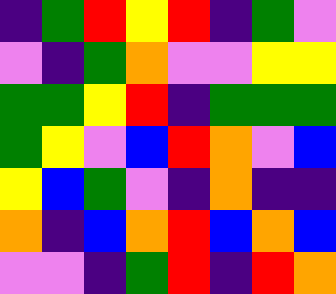[["indigo", "green", "red", "yellow", "red", "indigo", "green", "violet"], ["violet", "indigo", "green", "orange", "violet", "violet", "yellow", "yellow"], ["green", "green", "yellow", "red", "indigo", "green", "green", "green"], ["green", "yellow", "violet", "blue", "red", "orange", "violet", "blue"], ["yellow", "blue", "green", "violet", "indigo", "orange", "indigo", "indigo"], ["orange", "indigo", "blue", "orange", "red", "blue", "orange", "blue"], ["violet", "violet", "indigo", "green", "red", "indigo", "red", "orange"]]